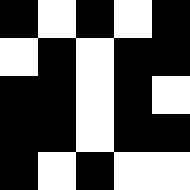[["black", "white", "black", "white", "black"], ["white", "black", "white", "black", "black"], ["black", "black", "white", "black", "white"], ["black", "black", "white", "black", "black"], ["black", "white", "black", "white", "white"]]